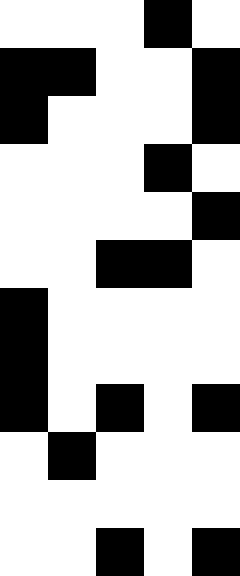[["white", "white", "white", "black", "white"], ["black", "black", "white", "white", "black"], ["black", "white", "white", "white", "black"], ["white", "white", "white", "black", "white"], ["white", "white", "white", "white", "black"], ["white", "white", "black", "black", "white"], ["black", "white", "white", "white", "white"], ["black", "white", "white", "white", "white"], ["black", "white", "black", "white", "black"], ["white", "black", "white", "white", "white"], ["white", "white", "white", "white", "white"], ["white", "white", "black", "white", "black"]]